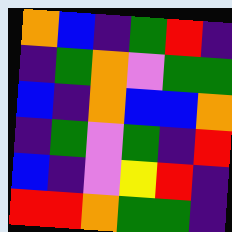[["orange", "blue", "indigo", "green", "red", "indigo"], ["indigo", "green", "orange", "violet", "green", "green"], ["blue", "indigo", "orange", "blue", "blue", "orange"], ["indigo", "green", "violet", "green", "indigo", "red"], ["blue", "indigo", "violet", "yellow", "red", "indigo"], ["red", "red", "orange", "green", "green", "indigo"]]